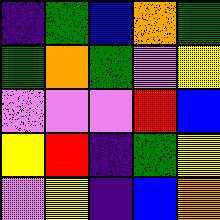[["indigo", "green", "blue", "orange", "green"], ["green", "orange", "green", "violet", "yellow"], ["violet", "violet", "violet", "red", "blue"], ["yellow", "red", "indigo", "green", "yellow"], ["violet", "yellow", "indigo", "blue", "orange"]]